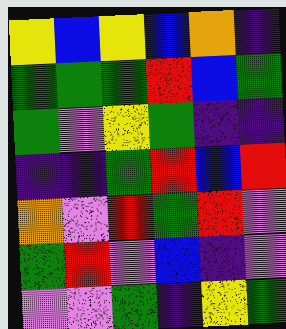[["yellow", "blue", "yellow", "blue", "orange", "indigo"], ["green", "green", "green", "red", "blue", "green"], ["green", "violet", "yellow", "green", "indigo", "indigo"], ["indigo", "indigo", "green", "red", "blue", "red"], ["orange", "violet", "red", "green", "red", "violet"], ["green", "red", "violet", "blue", "indigo", "violet"], ["violet", "violet", "green", "indigo", "yellow", "green"]]